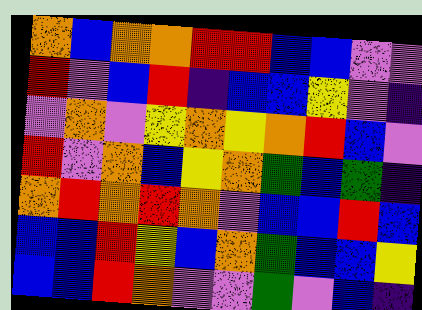[["orange", "blue", "orange", "orange", "red", "red", "blue", "blue", "violet", "violet"], ["red", "violet", "blue", "red", "indigo", "blue", "blue", "yellow", "violet", "indigo"], ["violet", "orange", "violet", "yellow", "orange", "yellow", "orange", "red", "blue", "violet"], ["red", "violet", "orange", "blue", "yellow", "orange", "green", "blue", "green", "indigo"], ["orange", "red", "orange", "red", "orange", "violet", "blue", "blue", "red", "blue"], ["blue", "blue", "red", "yellow", "blue", "orange", "green", "blue", "blue", "yellow"], ["blue", "blue", "red", "orange", "violet", "violet", "green", "violet", "blue", "indigo"]]